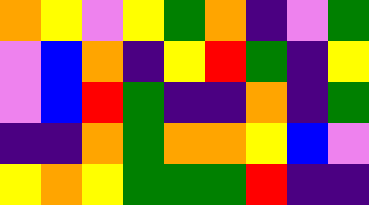[["orange", "yellow", "violet", "yellow", "green", "orange", "indigo", "violet", "green"], ["violet", "blue", "orange", "indigo", "yellow", "red", "green", "indigo", "yellow"], ["violet", "blue", "red", "green", "indigo", "indigo", "orange", "indigo", "green"], ["indigo", "indigo", "orange", "green", "orange", "orange", "yellow", "blue", "violet"], ["yellow", "orange", "yellow", "green", "green", "green", "red", "indigo", "indigo"]]